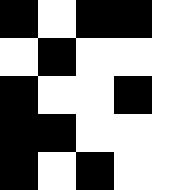[["black", "white", "black", "black", "white"], ["white", "black", "white", "white", "white"], ["black", "white", "white", "black", "white"], ["black", "black", "white", "white", "white"], ["black", "white", "black", "white", "white"]]